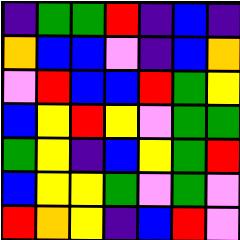[["indigo", "green", "green", "red", "indigo", "blue", "indigo"], ["orange", "blue", "blue", "violet", "indigo", "blue", "orange"], ["violet", "red", "blue", "blue", "red", "green", "yellow"], ["blue", "yellow", "red", "yellow", "violet", "green", "green"], ["green", "yellow", "indigo", "blue", "yellow", "green", "red"], ["blue", "yellow", "yellow", "green", "violet", "green", "violet"], ["red", "orange", "yellow", "indigo", "blue", "red", "violet"]]